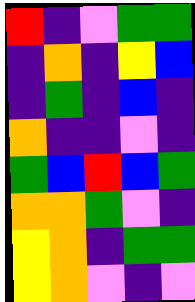[["red", "indigo", "violet", "green", "green"], ["indigo", "orange", "indigo", "yellow", "blue"], ["indigo", "green", "indigo", "blue", "indigo"], ["orange", "indigo", "indigo", "violet", "indigo"], ["green", "blue", "red", "blue", "green"], ["orange", "orange", "green", "violet", "indigo"], ["yellow", "orange", "indigo", "green", "green"], ["yellow", "orange", "violet", "indigo", "violet"]]